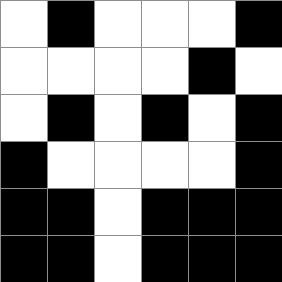[["white", "black", "white", "white", "white", "black"], ["white", "white", "white", "white", "black", "white"], ["white", "black", "white", "black", "white", "black"], ["black", "white", "white", "white", "white", "black"], ["black", "black", "white", "black", "black", "black"], ["black", "black", "white", "black", "black", "black"]]